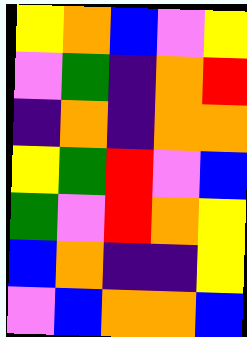[["yellow", "orange", "blue", "violet", "yellow"], ["violet", "green", "indigo", "orange", "red"], ["indigo", "orange", "indigo", "orange", "orange"], ["yellow", "green", "red", "violet", "blue"], ["green", "violet", "red", "orange", "yellow"], ["blue", "orange", "indigo", "indigo", "yellow"], ["violet", "blue", "orange", "orange", "blue"]]